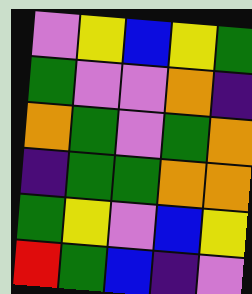[["violet", "yellow", "blue", "yellow", "green"], ["green", "violet", "violet", "orange", "indigo"], ["orange", "green", "violet", "green", "orange"], ["indigo", "green", "green", "orange", "orange"], ["green", "yellow", "violet", "blue", "yellow"], ["red", "green", "blue", "indigo", "violet"]]